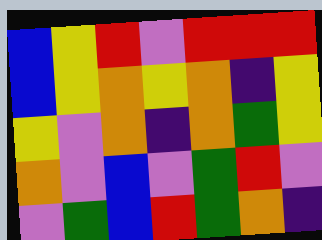[["blue", "yellow", "red", "violet", "red", "red", "red"], ["blue", "yellow", "orange", "yellow", "orange", "indigo", "yellow"], ["yellow", "violet", "orange", "indigo", "orange", "green", "yellow"], ["orange", "violet", "blue", "violet", "green", "red", "violet"], ["violet", "green", "blue", "red", "green", "orange", "indigo"]]